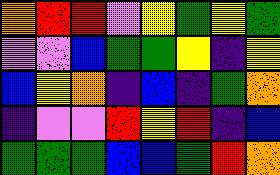[["orange", "red", "red", "violet", "yellow", "green", "yellow", "green"], ["violet", "violet", "blue", "green", "green", "yellow", "indigo", "yellow"], ["blue", "yellow", "orange", "indigo", "blue", "indigo", "green", "orange"], ["indigo", "violet", "violet", "red", "yellow", "red", "indigo", "blue"], ["green", "green", "green", "blue", "blue", "green", "red", "orange"]]